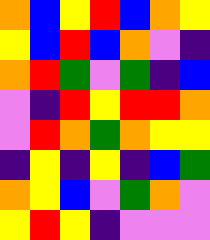[["orange", "blue", "yellow", "red", "blue", "orange", "yellow"], ["yellow", "blue", "red", "blue", "orange", "violet", "indigo"], ["orange", "red", "green", "violet", "green", "indigo", "blue"], ["violet", "indigo", "red", "yellow", "red", "red", "orange"], ["violet", "red", "orange", "green", "orange", "yellow", "yellow"], ["indigo", "yellow", "indigo", "yellow", "indigo", "blue", "green"], ["orange", "yellow", "blue", "violet", "green", "orange", "violet"], ["yellow", "red", "yellow", "indigo", "violet", "violet", "violet"]]